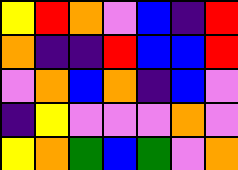[["yellow", "red", "orange", "violet", "blue", "indigo", "red"], ["orange", "indigo", "indigo", "red", "blue", "blue", "red"], ["violet", "orange", "blue", "orange", "indigo", "blue", "violet"], ["indigo", "yellow", "violet", "violet", "violet", "orange", "violet"], ["yellow", "orange", "green", "blue", "green", "violet", "orange"]]